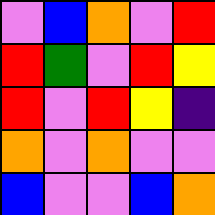[["violet", "blue", "orange", "violet", "red"], ["red", "green", "violet", "red", "yellow"], ["red", "violet", "red", "yellow", "indigo"], ["orange", "violet", "orange", "violet", "violet"], ["blue", "violet", "violet", "blue", "orange"]]